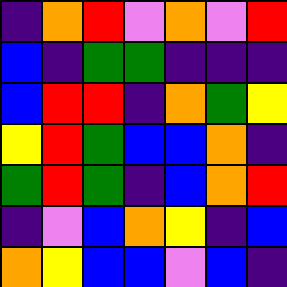[["indigo", "orange", "red", "violet", "orange", "violet", "red"], ["blue", "indigo", "green", "green", "indigo", "indigo", "indigo"], ["blue", "red", "red", "indigo", "orange", "green", "yellow"], ["yellow", "red", "green", "blue", "blue", "orange", "indigo"], ["green", "red", "green", "indigo", "blue", "orange", "red"], ["indigo", "violet", "blue", "orange", "yellow", "indigo", "blue"], ["orange", "yellow", "blue", "blue", "violet", "blue", "indigo"]]